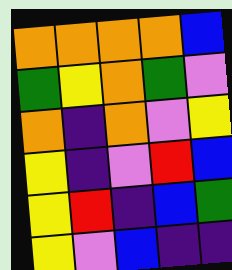[["orange", "orange", "orange", "orange", "blue"], ["green", "yellow", "orange", "green", "violet"], ["orange", "indigo", "orange", "violet", "yellow"], ["yellow", "indigo", "violet", "red", "blue"], ["yellow", "red", "indigo", "blue", "green"], ["yellow", "violet", "blue", "indigo", "indigo"]]